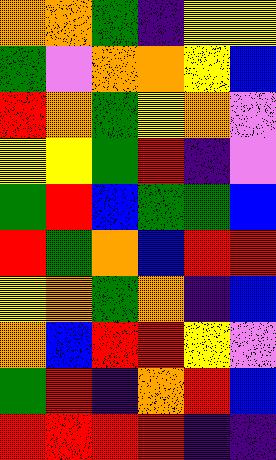[["orange", "orange", "green", "indigo", "yellow", "yellow"], ["green", "violet", "orange", "orange", "yellow", "blue"], ["red", "orange", "green", "yellow", "orange", "violet"], ["yellow", "yellow", "green", "red", "indigo", "violet"], ["green", "red", "blue", "green", "green", "blue"], ["red", "green", "orange", "blue", "red", "red"], ["yellow", "orange", "green", "orange", "indigo", "blue"], ["orange", "blue", "red", "red", "yellow", "violet"], ["green", "red", "indigo", "orange", "red", "blue"], ["red", "red", "red", "red", "indigo", "indigo"]]